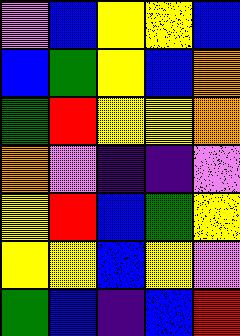[["violet", "blue", "yellow", "yellow", "blue"], ["blue", "green", "yellow", "blue", "orange"], ["green", "red", "yellow", "yellow", "orange"], ["orange", "violet", "indigo", "indigo", "violet"], ["yellow", "red", "blue", "green", "yellow"], ["yellow", "yellow", "blue", "yellow", "violet"], ["green", "blue", "indigo", "blue", "red"]]